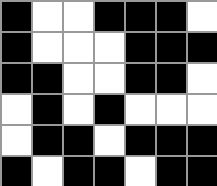[["black", "white", "white", "black", "black", "black", "white"], ["black", "white", "white", "white", "black", "black", "black"], ["black", "black", "white", "white", "black", "black", "white"], ["white", "black", "white", "black", "white", "white", "white"], ["white", "black", "black", "white", "black", "black", "black"], ["black", "white", "black", "black", "white", "black", "black"]]